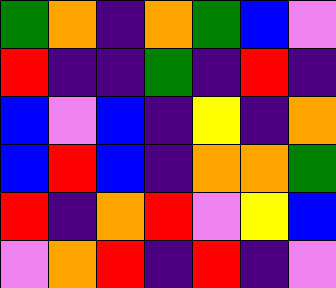[["green", "orange", "indigo", "orange", "green", "blue", "violet"], ["red", "indigo", "indigo", "green", "indigo", "red", "indigo"], ["blue", "violet", "blue", "indigo", "yellow", "indigo", "orange"], ["blue", "red", "blue", "indigo", "orange", "orange", "green"], ["red", "indigo", "orange", "red", "violet", "yellow", "blue"], ["violet", "orange", "red", "indigo", "red", "indigo", "violet"]]